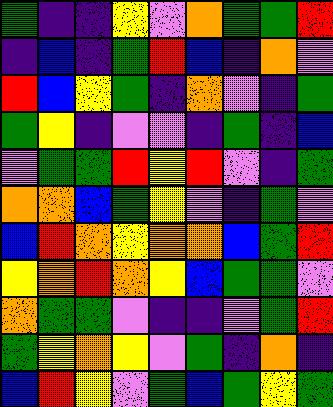[["green", "indigo", "indigo", "yellow", "violet", "orange", "green", "green", "red"], ["indigo", "blue", "indigo", "green", "red", "blue", "indigo", "orange", "violet"], ["red", "blue", "yellow", "green", "indigo", "orange", "violet", "indigo", "green"], ["green", "yellow", "indigo", "violet", "violet", "indigo", "green", "indigo", "blue"], ["violet", "green", "green", "red", "yellow", "red", "violet", "indigo", "green"], ["orange", "orange", "blue", "green", "yellow", "violet", "indigo", "green", "violet"], ["blue", "red", "orange", "yellow", "orange", "orange", "blue", "green", "red"], ["yellow", "orange", "red", "orange", "yellow", "blue", "green", "green", "violet"], ["orange", "green", "green", "violet", "indigo", "indigo", "violet", "green", "red"], ["green", "yellow", "orange", "yellow", "violet", "green", "indigo", "orange", "indigo"], ["blue", "red", "yellow", "violet", "green", "blue", "green", "yellow", "green"]]